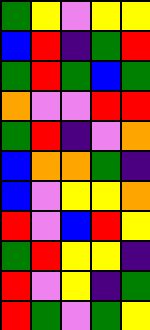[["green", "yellow", "violet", "yellow", "yellow"], ["blue", "red", "indigo", "green", "red"], ["green", "red", "green", "blue", "green"], ["orange", "violet", "violet", "red", "red"], ["green", "red", "indigo", "violet", "orange"], ["blue", "orange", "orange", "green", "indigo"], ["blue", "violet", "yellow", "yellow", "orange"], ["red", "violet", "blue", "red", "yellow"], ["green", "red", "yellow", "yellow", "indigo"], ["red", "violet", "yellow", "indigo", "green"], ["red", "green", "violet", "green", "yellow"]]